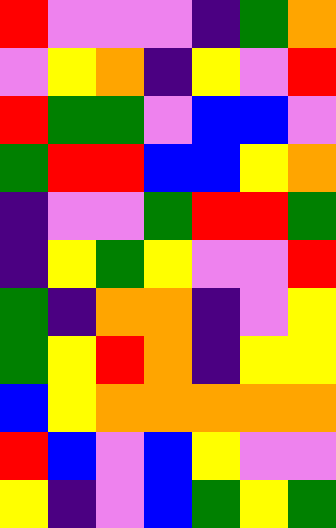[["red", "violet", "violet", "violet", "indigo", "green", "orange"], ["violet", "yellow", "orange", "indigo", "yellow", "violet", "red"], ["red", "green", "green", "violet", "blue", "blue", "violet"], ["green", "red", "red", "blue", "blue", "yellow", "orange"], ["indigo", "violet", "violet", "green", "red", "red", "green"], ["indigo", "yellow", "green", "yellow", "violet", "violet", "red"], ["green", "indigo", "orange", "orange", "indigo", "violet", "yellow"], ["green", "yellow", "red", "orange", "indigo", "yellow", "yellow"], ["blue", "yellow", "orange", "orange", "orange", "orange", "orange"], ["red", "blue", "violet", "blue", "yellow", "violet", "violet"], ["yellow", "indigo", "violet", "blue", "green", "yellow", "green"]]